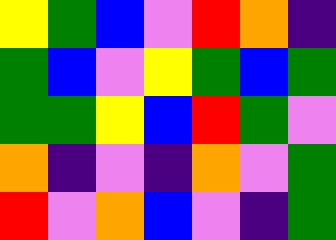[["yellow", "green", "blue", "violet", "red", "orange", "indigo"], ["green", "blue", "violet", "yellow", "green", "blue", "green"], ["green", "green", "yellow", "blue", "red", "green", "violet"], ["orange", "indigo", "violet", "indigo", "orange", "violet", "green"], ["red", "violet", "orange", "blue", "violet", "indigo", "green"]]